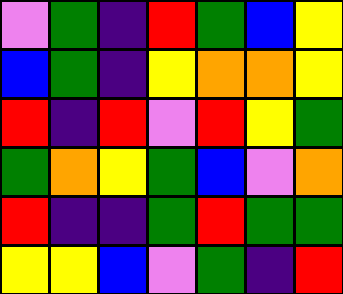[["violet", "green", "indigo", "red", "green", "blue", "yellow"], ["blue", "green", "indigo", "yellow", "orange", "orange", "yellow"], ["red", "indigo", "red", "violet", "red", "yellow", "green"], ["green", "orange", "yellow", "green", "blue", "violet", "orange"], ["red", "indigo", "indigo", "green", "red", "green", "green"], ["yellow", "yellow", "blue", "violet", "green", "indigo", "red"]]